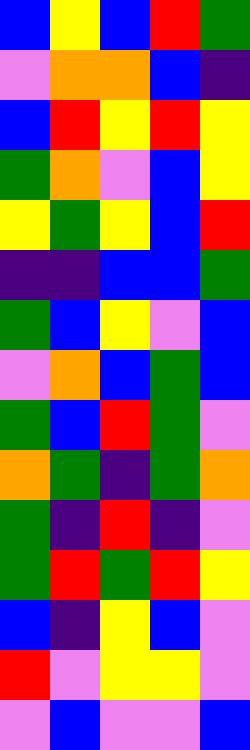[["blue", "yellow", "blue", "red", "green"], ["violet", "orange", "orange", "blue", "indigo"], ["blue", "red", "yellow", "red", "yellow"], ["green", "orange", "violet", "blue", "yellow"], ["yellow", "green", "yellow", "blue", "red"], ["indigo", "indigo", "blue", "blue", "green"], ["green", "blue", "yellow", "violet", "blue"], ["violet", "orange", "blue", "green", "blue"], ["green", "blue", "red", "green", "violet"], ["orange", "green", "indigo", "green", "orange"], ["green", "indigo", "red", "indigo", "violet"], ["green", "red", "green", "red", "yellow"], ["blue", "indigo", "yellow", "blue", "violet"], ["red", "violet", "yellow", "yellow", "violet"], ["violet", "blue", "violet", "violet", "blue"]]